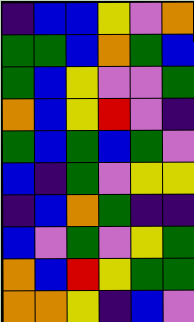[["indigo", "blue", "blue", "yellow", "violet", "orange"], ["green", "green", "blue", "orange", "green", "blue"], ["green", "blue", "yellow", "violet", "violet", "green"], ["orange", "blue", "yellow", "red", "violet", "indigo"], ["green", "blue", "green", "blue", "green", "violet"], ["blue", "indigo", "green", "violet", "yellow", "yellow"], ["indigo", "blue", "orange", "green", "indigo", "indigo"], ["blue", "violet", "green", "violet", "yellow", "green"], ["orange", "blue", "red", "yellow", "green", "green"], ["orange", "orange", "yellow", "indigo", "blue", "violet"]]